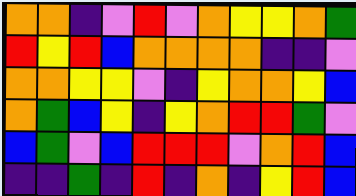[["orange", "orange", "indigo", "violet", "red", "violet", "orange", "yellow", "yellow", "orange", "green"], ["red", "yellow", "red", "blue", "orange", "orange", "orange", "orange", "indigo", "indigo", "violet"], ["orange", "orange", "yellow", "yellow", "violet", "indigo", "yellow", "orange", "orange", "yellow", "blue"], ["orange", "green", "blue", "yellow", "indigo", "yellow", "orange", "red", "red", "green", "violet"], ["blue", "green", "violet", "blue", "red", "red", "red", "violet", "orange", "red", "blue"], ["indigo", "indigo", "green", "indigo", "red", "indigo", "orange", "indigo", "yellow", "red", "blue"]]